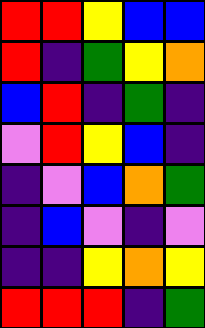[["red", "red", "yellow", "blue", "blue"], ["red", "indigo", "green", "yellow", "orange"], ["blue", "red", "indigo", "green", "indigo"], ["violet", "red", "yellow", "blue", "indigo"], ["indigo", "violet", "blue", "orange", "green"], ["indigo", "blue", "violet", "indigo", "violet"], ["indigo", "indigo", "yellow", "orange", "yellow"], ["red", "red", "red", "indigo", "green"]]